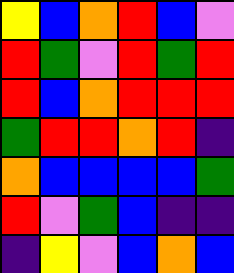[["yellow", "blue", "orange", "red", "blue", "violet"], ["red", "green", "violet", "red", "green", "red"], ["red", "blue", "orange", "red", "red", "red"], ["green", "red", "red", "orange", "red", "indigo"], ["orange", "blue", "blue", "blue", "blue", "green"], ["red", "violet", "green", "blue", "indigo", "indigo"], ["indigo", "yellow", "violet", "blue", "orange", "blue"]]